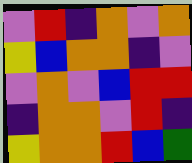[["violet", "red", "indigo", "orange", "violet", "orange"], ["yellow", "blue", "orange", "orange", "indigo", "violet"], ["violet", "orange", "violet", "blue", "red", "red"], ["indigo", "orange", "orange", "violet", "red", "indigo"], ["yellow", "orange", "orange", "red", "blue", "green"]]